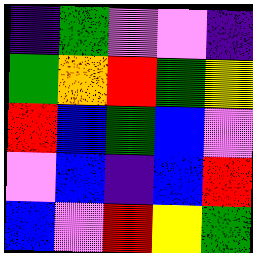[["indigo", "green", "violet", "violet", "indigo"], ["green", "orange", "red", "green", "yellow"], ["red", "blue", "green", "blue", "violet"], ["violet", "blue", "indigo", "blue", "red"], ["blue", "violet", "red", "yellow", "green"]]